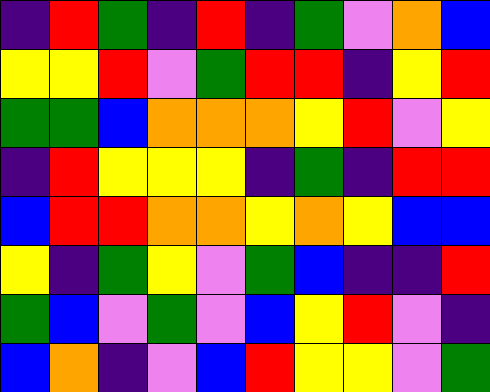[["indigo", "red", "green", "indigo", "red", "indigo", "green", "violet", "orange", "blue"], ["yellow", "yellow", "red", "violet", "green", "red", "red", "indigo", "yellow", "red"], ["green", "green", "blue", "orange", "orange", "orange", "yellow", "red", "violet", "yellow"], ["indigo", "red", "yellow", "yellow", "yellow", "indigo", "green", "indigo", "red", "red"], ["blue", "red", "red", "orange", "orange", "yellow", "orange", "yellow", "blue", "blue"], ["yellow", "indigo", "green", "yellow", "violet", "green", "blue", "indigo", "indigo", "red"], ["green", "blue", "violet", "green", "violet", "blue", "yellow", "red", "violet", "indigo"], ["blue", "orange", "indigo", "violet", "blue", "red", "yellow", "yellow", "violet", "green"]]